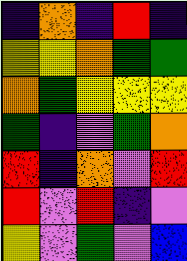[["indigo", "orange", "indigo", "red", "indigo"], ["yellow", "yellow", "orange", "green", "green"], ["orange", "green", "yellow", "yellow", "yellow"], ["green", "indigo", "violet", "green", "orange"], ["red", "indigo", "orange", "violet", "red"], ["red", "violet", "red", "indigo", "violet"], ["yellow", "violet", "green", "violet", "blue"]]